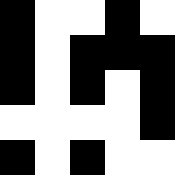[["black", "white", "white", "black", "white"], ["black", "white", "black", "black", "black"], ["black", "white", "black", "white", "black"], ["white", "white", "white", "white", "black"], ["black", "white", "black", "white", "white"]]